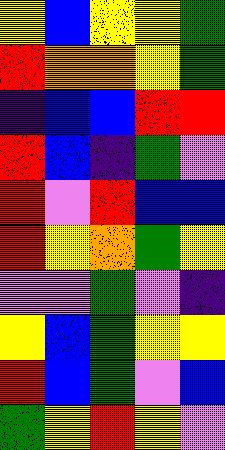[["yellow", "blue", "yellow", "yellow", "green"], ["red", "orange", "orange", "yellow", "green"], ["indigo", "blue", "blue", "red", "red"], ["red", "blue", "indigo", "green", "violet"], ["red", "violet", "red", "blue", "blue"], ["red", "yellow", "orange", "green", "yellow"], ["violet", "violet", "green", "violet", "indigo"], ["yellow", "blue", "green", "yellow", "yellow"], ["red", "blue", "green", "violet", "blue"], ["green", "yellow", "red", "yellow", "violet"]]